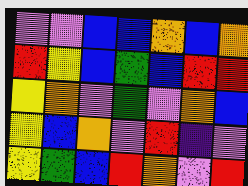[["violet", "violet", "blue", "blue", "orange", "blue", "orange"], ["red", "yellow", "blue", "green", "blue", "red", "red"], ["yellow", "orange", "violet", "green", "violet", "orange", "blue"], ["yellow", "blue", "orange", "violet", "red", "indigo", "violet"], ["yellow", "green", "blue", "red", "orange", "violet", "red"]]